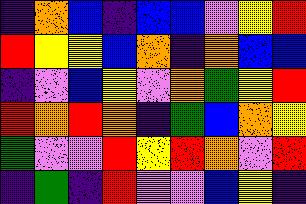[["indigo", "orange", "blue", "indigo", "blue", "blue", "violet", "yellow", "red"], ["red", "yellow", "yellow", "blue", "orange", "indigo", "orange", "blue", "blue"], ["indigo", "violet", "blue", "yellow", "violet", "orange", "green", "yellow", "red"], ["red", "orange", "red", "orange", "indigo", "green", "blue", "orange", "yellow"], ["green", "violet", "violet", "red", "yellow", "red", "orange", "violet", "red"], ["indigo", "green", "indigo", "red", "violet", "violet", "blue", "yellow", "indigo"]]